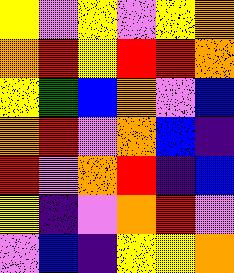[["yellow", "violet", "yellow", "violet", "yellow", "orange"], ["orange", "red", "yellow", "red", "red", "orange"], ["yellow", "green", "blue", "orange", "violet", "blue"], ["orange", "red", "violet", "orange", "blue", "indigo"], ["red", "violet", "orange", "red", "indigo", "blue"], ["yellow", "indigo", "violet", "orange", "red", "violet"], ["violet", "blue", "indigo", "yellow", "yellow", "orange"]]